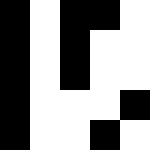[["black", "white", "black", "black", "white"], ["black", "white", "black", "white", "white"], ["black", "white", "black", "white", "white"], ["black", "white", "white", "white", "black"], ["black", "white", "white", "black", "white"]]